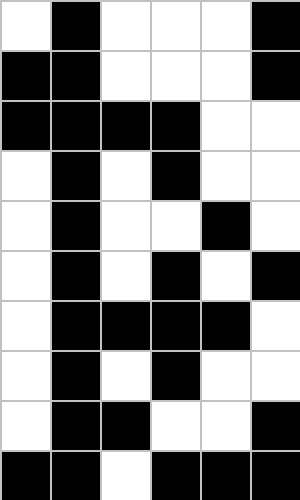[["white", "black", "white", "white", "white", "black"], ["black", "black", "white", "white", "white", "black"], ["black", "black", "black", "black", "white", "white"], ["white", "black", "white", "black", "white", "white"], ["white", "black", "white", "white", "black", "white"], ["white", "black", "white", "black", "white", "black"], ["white", "black", "black", "black", "black", "white"], ["white", "black", "white", "black", "white", "white"], ["white", "black", "black", "white", "white", "black"], ["black", "black", "white", "black", "black", "black"]]